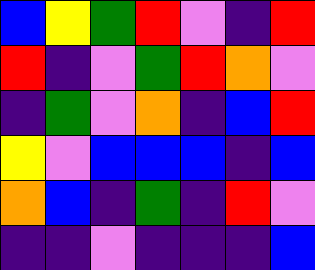[["blue", "yellow", "green", "red", "violet", "indigo", "red"], ["red", "indigo", "violet", "green", "red", "orange", "violet"], ["indigo", "green", "violet", "orange", "indigo", "blue", "red"], ["yellow", "violet", "blue", "blue", "blue", "indigo", "blue"], ["orange", "blue", "indigo", "green", "indigo", "red", "violet"], ["indigo", "indigo", "violet", "indigo", "indigo", "indigo", "blue"]]